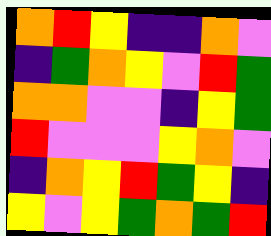[["orange", "red", "yellow", "indigo", "indigo", "orange", "violet"], ["indigo", "green", "orange", "yellow", "violet", "red", "green"], ["orange", "orange", "violet", "violet", "indigo", "yellow", "green"], ["red", "violet", "violet", "violet", "yellow", "orange", "violet"], ["indigo", "orange", "yellow", "red", "green", "yellow", "indigo"], ["yellow", "violet", "yellow", "green", "orange", "green", "red"]]